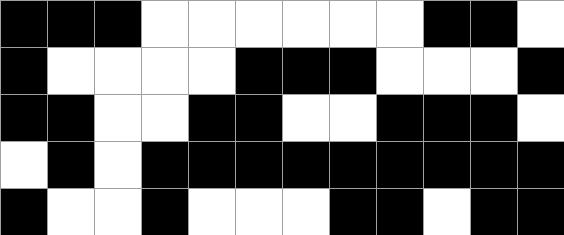[["black", "black", "black", "white", "white", "white", "white", "white", "white", "black", "black", "white"], ["black", "white", "white", "white", "white", "black", "black", "black", "white", "white", "white", "black"], ["black", "black", "white", "white", "black", "black", "white", "white", "black", "black", "black", "white"], ["white", "black", "white", "black", "black", "black", "black", "black", "black", "black", "black", "black"], ["black", "white", "white", "black", "white", "white", "white", "black", "black", "white", "black", "black"]]